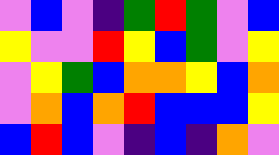[["violet", "blue", "violet", "indigo", "green", "red", "green", "violet", "blue"], ["yellow", "violet", "violet", "red", "yellow", "blue", "green", "violet", "yellow"], ["violet", "yellow", "green", "blue", "orange", "orange", "yellow", "blue", "orange"], ["violet", "orange", "blue", "orange", "red", "blue", "blue", "blue", "yellow"], ["blue", "red", "blue", "violet", "indigo", "blue", "indigo", "orange", "violet"]]